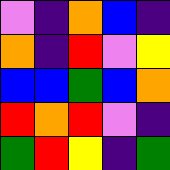[["violet", "indigo", "orange", "blue", "indigo"], ["orange", "indigo", "red", "violet", "yellow"], ["blue", "blue", "green", "blue", "orange"], ["red", "orange", "red", "violet", "indigo"], ["green", "red", "yellow", "indigo", "green"]]